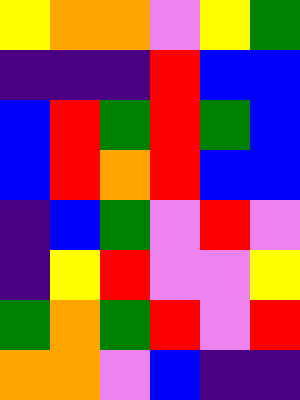[["yellow", "orange", "orange", "violet", "yellow", "green"], ["indigo", "indigo", "indigo", "red", "blue", "blue"], ["blue", "red", "green", "red", "green", "blue"], ["blue", "red", "orange", "red", "blue", "blue"], ["indigo", "blue", "green", "violet", "red", "violet"], ["indigo", "yellow", "red", "violet", "violet", "yellow"], ["green", "orange", "green", "red", "violet", "red"], ["orange", "orange", "violet", "blue", "indigo", "indigo"]]